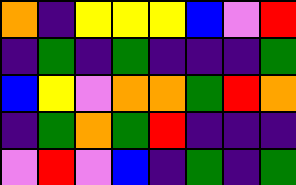[["orange", "indigo", "yellow", "yellow", "yellow", "blue", "violet", "red"], ["indigo", "green", "indigo", "green", "indigo", "indigo", "indigo", "green"], ["blue", "yellow", "violet", "orange", "orange", "green", "red", "orange"], ["indigo", "green", "orange", "green", "red", "indigo", "indigo", "indigo"], ["violet", "red", "violet", "blue", "indigo", "green", "indigo", "green"]]